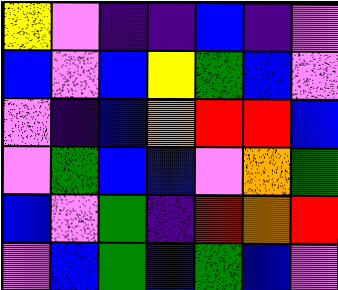[["yellow", "violet", "indigo", "indigo", "blue", "indigo", "violet"], ["blue", "violet", "blue", "yellow", "green", "blue", "violet"], ["violet", "indigo", "blue", "orange", "red", "red", "blue"], ["violet", "green", "blue", "blue", "violet", "orange", "green"], ["blue", "violet", "green", "indigo", "red", "orange", "red"], ["violet", "blue", "green", "blue", "green", "blue", "violet"]]